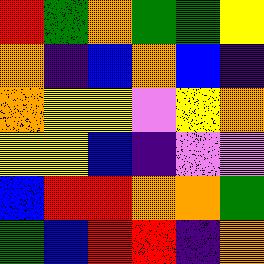[["red", "green", "orange", "green", "green", "yellow"], ["orange", "indigo", "blue", "orange", "blue", "indigo"], ["orange", "yellow", "yellow", "violet", "yellow", "orange"], ["yellow", "yellow", "blue", "indigo", "violet", "violet"], ["blue", "red", "red", "orange", "orange", "green"], ["green", "blue", "red", "red", "indigo", "orange"]]